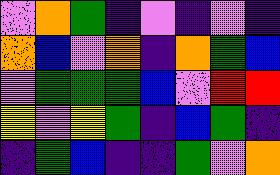[["violet", "orange", "green", "indigo", "violet", "indigo", "violet", "indigo"], ["orange", "blue", "violet", "orange", "indigo", "orange", "green", "blue"], ["violet", "green", "green", "green", "blue", "violet", "red", "red"], ["yellow", "violet", "yellow", "green", "indigo", "blue", "green", "indigo"], ["indigo", "green", "blue", "indigo", "indigo", "green", "violet", "orange"]]